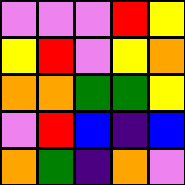[["violet", "violet", "violet", "red", "yellow"], ["yellow", "red", "violet", "yellow", "orange"], ["orange", "orange", "green", "green", "yellow"], ["violet", "red", "blue", "indigo", "blue"], ["orange", "green", "indigo", "orange", "violet"]]